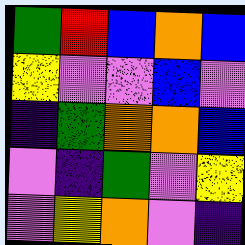[["green", "red", "blue", "orange", "blue"], ["yellow", "violet", "violet", "blue", "violet"], ["indigo", "green", "orange", "orange", "blue"], ["violet", "indigo", "green", "violet", "yellow"], ["violet", "yellow", "orange", "violet", "indigo"]]